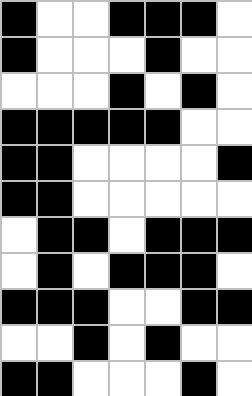[["black", "white", "white", "black", "black", "black", "white"], ["black", "white", "white", "white", "black", "white", "white"], ["white", "white", "white", "black", "white", "black", "white"], ["black", "black", "black", "black", "black", "white", "white"], ["black", "black", "white", "white", "white", "white", "black"], ["black", "black", "white", "white", "white", "white", "white"], ["white", "black", "black", "white", "black", "black", "black"], ["white", "black", "white", "black", "black", "black", "white"], ["black", "black", "black", "white", "white", "black", "black"], ["white", "white", "black", "white", "black", "white", "white"], ["black", "black", "white", "white", "white", "black", "white"]]